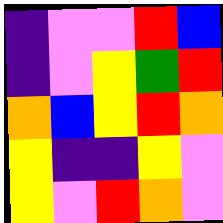[["indigo", "violet", "violet", "red", "blue"], ["indigo", "violet", "yellow", "green", "red"], ["orange", "blue", "yellow", "red", "orange"], ["yellow", "indigo", "indigo", "yellow", "violet"], ["yellow", "violet", "red", "orange", "violet"]]